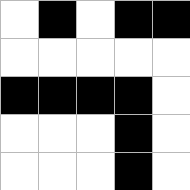[["white", "black", "white", "black", "black"], ["white", "white", "white", "white", "white"], ["black", "black", "black", "black", "white"], ["white", "white", "white", "black", "white"], ["white", "white", "white", "black", "white"]]